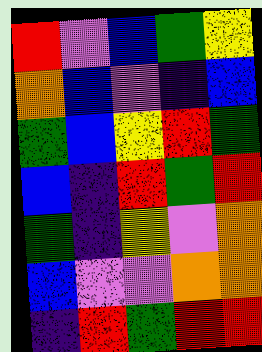[["red", "violet", "blue", "green", "yellow"], ["orange", "blue", "violet", "indigo", "blue"], ["green", "blue", "yellow", "red", "green"], ["blue", "indigo", "red", "green", "red"], ["green", "indigo", "yellow", "violet", "orange"], ["blue", "violet", "violet", "orange", "orange"], ["indigo", "red", "green", "red", "red"]]